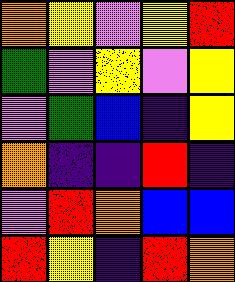[["orange", "yellow", "violet", "yellow", "red"], ["green", "violet", "yellow", "violet", "yellow"], ["violet", "green", "blue", "indigo", "yellow"], ["orange", "indigo", "indigo", "red", "indigo"], ["violet", "red", "orange", "blue", "blue"], ["red", "yellow", "indigo", "red", "orange"]]